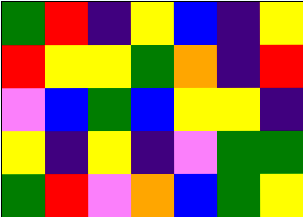[["green", "red", "indigo", "yellow", "blue", "indigo", "yellow"], ["red", "yellow", "yellow", "green", "orange", "indigo", "red"], ["violet", "blue", "green", "blue", "yellow", "yellow", "indigo"], ["yellow", "indigo", "yellow", "indigo", "violet", "green", "green"], ["green", "red", "violet", "orange", "blue", "green", "yellow"]]